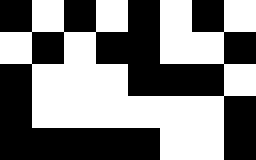[["black", "white", "black", "white", "black", "white", "black", "white"], ["white", "black", "white", "black", "black", "white", "white", "black"], ["black", "white", "white", "white", "black", "black", "black", "white"], ["black", "white", "white", "white", "white", "white", "white", "black"], ["black", "black", "black", "black", "black", "white", "white", "black"]]